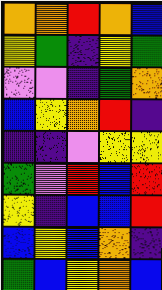[["orange", "orange", "red", "orange", "blue"], ["yellow", "green", "indigo", "yellow", "green"], ["violet", "violet", "indigo", "green", "orange"], ["blue", "yellow", "orange", "red", "indigo"], ["indigo", "indigo", "violet", "yellow", "yellow"], ["green", "violet", "red", "blue", "red"], ["yellow", "indigo", "blue", "blue", "red"], ["blue", "yellow", "blue", "orange", "indigo"], ["green", "blue", "yellow", "orange", "blue"]]